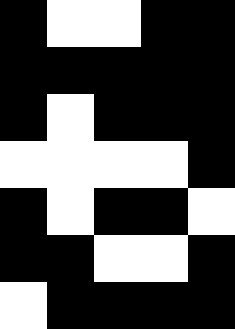[["black", "white", "white", "black", "black"], ["black", "black", "black", "black", "black"], ["black", "white", "black", "black", "black"], ["white", "white", "white", "white", "black"], ["black", "white", "black", "black", "white"], ["black", "black", "white", "white", "black"], ["white", "black", "black", "black", "black"]]